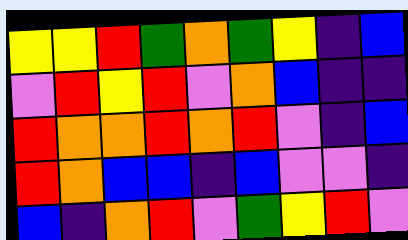[["yellow", "yellow", "red", "green", "orange", "green", "yellow", "indigo", "blue"], ["violet", "red", "yellow", "red", "violet", "orange", "blue", "indigo", "indigo"], ["red", "orange", "orange", "red", "orange", "red", "violet", "indigo", "blue"], ["red", "orange", "blue", "blue", "indigo", "blue", "violet", "violet", "indigo"], ["blue", "indigo", "orange", "red", "violet", "green", "yellow", "red", "violet"]]